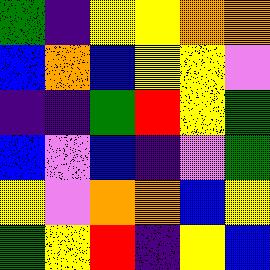[["green", "indigo", "yellow", "yellow", "orange", "orange"], ["blue", "orange", "blue", "yellow", "yellow", "violet"], ["indigo", "indigo", "green", "red", "yellow", "green"], ["blue", "violet", "blue", "indigo", "violet", "green"], ["yellow", "violet", "orange", "orange", "blue", "yellow"], ["green", "yellow", "red", "indigo", "yellow", "blue"]]